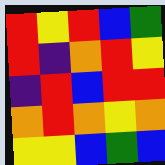[["red", "yellow", "red", "blue", "green"], ["red", "indigo", "orange", "red", "yellow"], ["indigo", "red", "blue", "red", "red"], ["orange", "red", "orange", "yellow", "orange"], ["yellow", "yellow", "blue", "green", "blue"]]